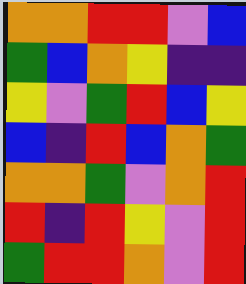[["orange", "orange", "red", "red", "violet", "blue"], ["green", "blue", "orange", "yellow", "indigo", "indigo"], ["yellow", "violet", "green", "red", "blue", "yellow"], ["blue", "indigo", "red", "blue", "orange", "green"], ["orange", "orange", "green", "violet", "orange", "red"], ["red", "indigo", "red", "yellow", "violet", "red"], ["green", "red", "red", "orange", "violet", "red"]]